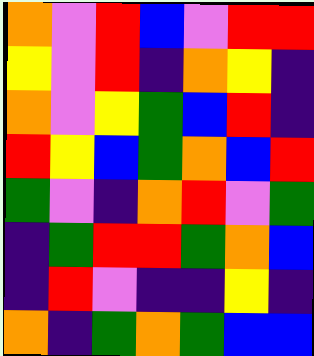[["orange", "violet", "red", "blue", "violet", "red", "red"], ["yellow", "violet", "red", "indigo", "orange", "yellow", "indigo"], ["orange", "violet", "yellow", "green", "blue", "red", "indigo"], ["red", "yellow", "blue", "green", "orange", "blue", "red"], ["green", "violet", "indigo", "orange", "red", "violet", "green"], ["indigo", "green", "red", "red", "green", "orange", "blue"], ["indigo", "red", "violet", "indigo", "indigo", "yellow", "indigo"], ["orange", "indigo", "green", "orange", "green", "blue", "blue"]]